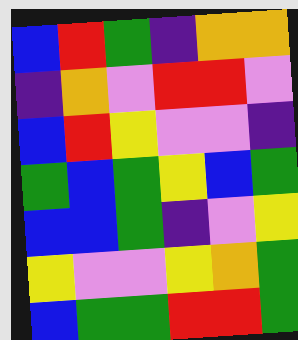[["blue", "red", "green", "indigo", "orange", "orange"], ["indigo", "orange", "violet", "red", "red", "violet"], ["blue", "red", "yellow", "violet", "violet", "indigo"], ["green", "blue", "green", "yellow", "blue", "green"], ["blue", "blue", "green", "indigo", "violet", "yellow"], ["yellow", "violet", "violet", "yellow", "orange", "green"], ["blue", "green", "green", "red", "red", "green"]]